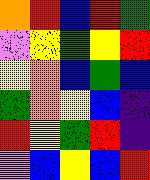[["orange", "red", "blue", "red", "green"], ["violet", "yellow", "green", "yellow", "red"], ["yellow", "orange", "blue", "green", "blue"], ["green", "orange", "yellow", "blue", "indigo"], ["red", "yellow", "green", "red", "indigo"], ["violet", "blue", "yellow", "blue", "red"]]